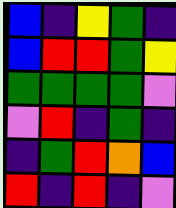[["blue", "indigo", "yellow", "green", "indigo"], ["blue", "red", "red", "green", "yellow"], ["green", "green", "green", "green", "violet"], ["violet", "red", "indigo", "green", "indigo"], ["indigo", "green", "red", "orange", "blue"], ["red", "indigo", "red", "indigo", "violet"]]